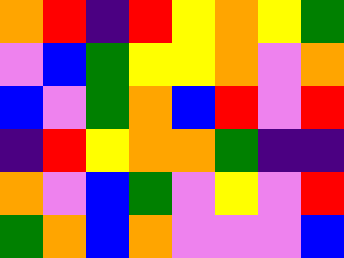[["orange", "red", "indigo", "red", "yellow", "orange", "yellow", "green"], ["violet", "blue", "green", "yellow", "yellow", "orange", "violet", "orange"], ["blue", "violet", "green", "orange", "blue", "red", "violet", "red"], ["indigo", "red", "yellow", "orange", "orange", "green", "indigo", "indigo"], ["orange", "violet", "blue", "green", "violet", "yellow", "violet", "red"], ["green", "orange", "blue", "orange", "violet", "violet", "violet", "blue"]]